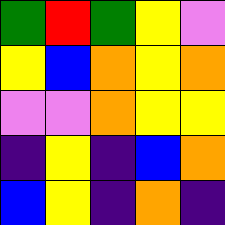[["green", "red", "green", "yellow", "violet"], ["yellow", "blue", "orange", "yellow", "orange"], ["violet", "violet", "orange", "yellow", "yellow"], ["indigo", "yellow", "indigo", "blue", "orange"], ["blue", "yellow", "indigo", "orange", "indigo"]]